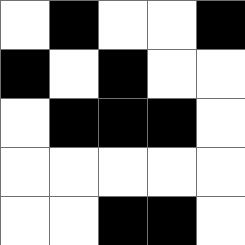[["white", "black", "white", "white", "black"], ["black", "white", "black", "white", "white"], ["white", "black", "black", "black", "white"], ["white", "white", "white", "white", "white"], ["white", "white", "black", "black", "white"]]